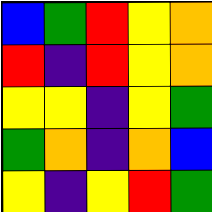[["blue", "green", "red", "yellow", "orange"], ["red", "indigo", "red", "yellow", "orange"], ["yellow", "yellow", "indigo", "yellow", "green"], ["green", "orange", "indigo", "orange", "blue"], ["yellow", "indigo", "yellow", "red", "green"]]